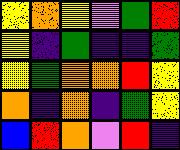[["yellow", "orange", "yellow", "violet", "green", "red"], ["yellow", "indigo", "green", "indigo", "indigo", "green"], ["yellow", "green", "orange", "orange", "red", "yellow"], ["orange", "indigo", "orange", "indigo", "green", "yellow"], ["blue", "red", "orange", "violet", "red", "indigo"]]